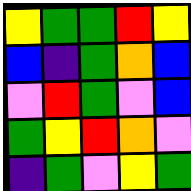[["yellow", "green", "green", "red", "yellow"], ["blue", "indigo", "green", "orange", "blue"], ["violet", "red", "green", "violet", "blue"], ["green", "yellow", "red", "orange", "violet"], ["indigo", "green", "violet", "yellow", "green"]]